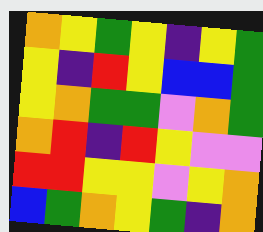[["orange", "yellow", "green", "yellow", "indigo", "yellow", "green"], ["yellow", "indigo", "red", "yellow", "blue", "blue", "green"], ["yellow", "orange", "green", "green", "violet", "orange", "green"], ["orange", "red", "indigo", "red", "yellow", "violet", "violet"], ["red", "red", "yellow", "yellow", "violet", "yellow", "orange"], ["blue", "green", "orange", "yellow", "green", "indigo", "orange"]]